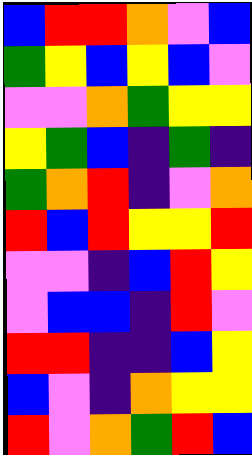[["blue", "red", "red", "orange", "violet", "blue"], ["green", "yellow", "blue", "yellow", "blue", "violet"], ["violet", "violet", "orange", "green", "yellow", "yellow"], ["yellow", "green", "blue", "indigo", "green", "indigo"], ["green", "orange", "red", "indigo", "violet", "orange"], ["red", "blue", "red", "yellow", "yellow", "red"], ["violet", "violet", "indigo", "blue", "red", "yellow"], ["violet", "blue", "blue", "indigo", "red", "violet"], ["red", "red", "indigo", "indigo", "blue", "yellow"], ["blue", "violet", "indigo", "orange", "yellow", "yellow"], ["red", "violet", "orange", "green", "red", "blue"]]